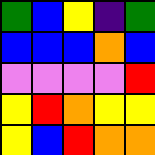[["green", "blue", "yellow", "indigo", "green"], ["blue", "blue", "blue", "orange", "blue"], ["violet", "violet", "violet", "violet", "red"], ["yellow", "red", "orange", "yellow", "yellow"], ["yellow", "blue", "red", "orange", "orange"]]